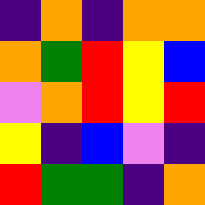[["indigo", "orange", "indigo", "orange", "orange"], ["orange", "green", "red", "yellow", "blue"], ["violet", "orange", "red", "yellow", "red"], ["yellow", "indigo", "blue", "violet", "indigo"], ["red", "green", "green", "indigo", "orange"]]